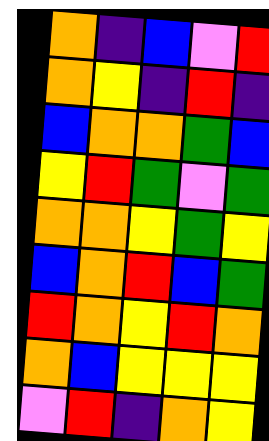[["orange", "indigo", "blue", "violet", "red"], ["orange", "yellow", "indigo", "red", "indigo"], ["blue", "orange", "orange", "green", "blue"], ["yellow", "red", "green", "violet", "green"], ["orange", "orange", "yellow", "green", "yellow"], ["blue", "orange", "red", "blue", "green"], ["red", "orange", "yellow", "red", "orange"], ["orange", "blue", "yellow", "yellow", "yellow"], ["violet", "red", "indigo", "orange", "yellow"]]